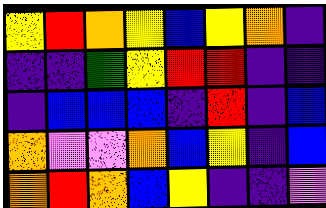[["yellow", "red", "orange", "yellow", "blue", "yellow", "orange", "indigo"], ["indigo", "indigo", "green", "yellow", "red", "red", "indigo", "indigo"], ["indigo", "blue", "blue", "blue", "indigo", "red", "indigo", "blue"], ["orange", "violet", "violet", "orange", "blue", "yellow", "indigo", "blue"], ["orange", "red", "orange", "blue", "yellow", "indigo", "indigo", "violet"]]